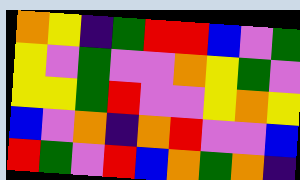[["orange", "yellow", "indigo", "green", "red", "red", "blue", "violet", "green"], ["yellow", "violet", "green", "violet", "violet", "orange", "yellow", "green", "violet"], ["yellow", "yellow", "green", "red", "violet", "violet", "yellow", "orange", "yellow"], ["blue", "violet", "orange", "indigo", "orange", "red", "violet", "violet", "blue"], ["red", "green", "violet", "red", "blue", "orange", "green", "orange", "indigo"]]